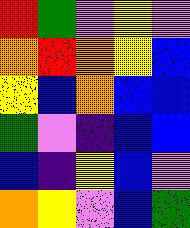[["red", "green", "violet", "yellow", "violet"], ["orange", "red", "orange", "yellow", "blue"], ["yellow", "blue", "orange", "blue", "blue"], ["green", "violet", "indigo", "blue", "blue"], ["blue", "indigo", "yellow", "blue", "violet"], ["orange", "yellow", "violet", "blue", "green"]]